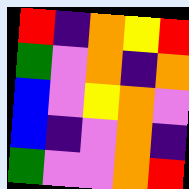[["red", "indigo", "orange", "yellow", "red"], ["green", "violet", "orange", "indigo", "orange"], ["blue", "violet", "yellow", "orange", "violet"], ["blue", "indigo", "violet", "orange", "indigo"], ["green", "violet", "violet", "orange", "red"]]